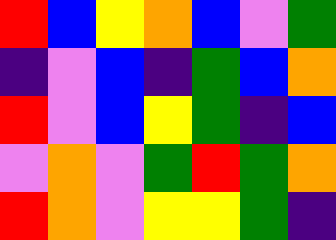[["red", "blue", "yellow", "orange", "blue", "violet", "green"], ["indigo", "violet", "blue", "indigo", "green", "blue", "orange"], ["red", "violet", "blue", "yellow", "green", "indigo", "blue"], ["violet", "orange", "violet", "green", "red", "green", "orange"], ["red", "orange", "violet", "yellow", "yellow", "green", "indigo"]]